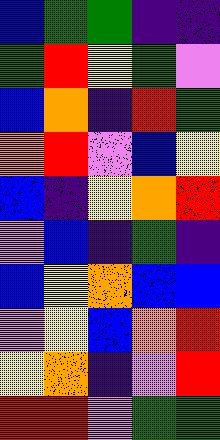[["blue", "green", "green", "indigo", "indigo"], ["green", "red", "yellow", "green", "violet"], ["blue", "orange", "indigo", "red", "green"], ["orange", "red", "violet", "blue", "yellow"], ["blue", "indigo", "yellow", "orange", "red"], ["violet", "blue", "indigo", "green", "indigo"], ["blue", "yellow", "orange", "blue", "blue"], ["violet", "yellow", "blue", "orange", "red"], ["yellow", "orange", "indigo", "violet", "red"], ["red", "red", "violet", "green", "green"]]